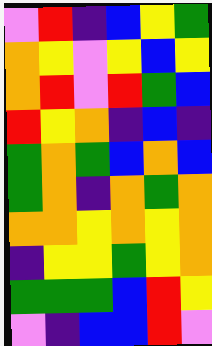[["violet", "red", "indigo", "blue", "yellow", "green"], ["orange", "yellow", "violet", "yellow", "blue", "yellow"], ["orange", "red", "violet", "red", "green", "blue"], ["red", "yellow", "orange", "indigo", "blue", "indigo"], ["green", "orange", "green", "blue", "orange", "blue"], ["green", "orange", "indigo", "orange", "green", "orange"], ["orange", "orange", "yellow", "orange", "yellow", "orange"], ["indigo", "yellow", "yellow", "green", "yellow", "orange"], ["green", "green", "green", "blue", "red", "yellow"], ["violet", "indigo", "blue", "blue", "red", "violet"]]